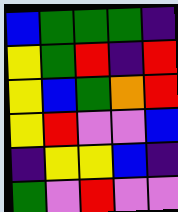[["blue", "green", "green", "green", "indigo"], ["yellow", "green", "red", "indigo", "red"], ["yellow", "blue", "green", "orange", "red"], ["yellow", "red", "violet", "violet", "blue"], ["indigo", "yellow", "yellow", "blue", "indigo"], ["green", "violet", "red", "violet", "violet"]]